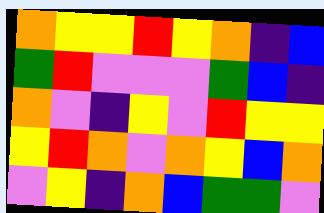[["orange", "yellow", "yellow", "red", "yellow", "orange", "indigo", "blue"], ["green", "red", "violet", "violet", "violet", "green", "blue", "indigo"], ["orange", "violet", "indigo", "yellow", "violet", "red", "yellow", "yellow"], ["yellow", "red", "orange", "violet", "orange", "yellow", "blue", "orange"], ["violet", "yellow", "indigo", "orange", "blue", "green", "green", "violet"]]